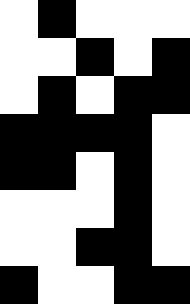[["white", "black", "white", "white", "white"], ["white", "white", "black", "white", "black"], ["white", "black", "white", "black", "black"], ["black", "black", "black", "black", "white"], ["black", "black", "white", "black", "white"], ["white", "white", "white", "black", "white"], ["white", "white", "black", "black", "white"], ["black", "white", "white", "black", "black"]]